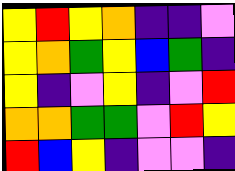[["yellow", "red", "yellow", "orange", "indigo", "indigo", "violet"], ["yellow", "orange", "green", "yellow", "blue", "green", "indigo"], ["yellow", "indigo", "violet", "yellow", "indigo", "violet", "red"], ["orange", "orange", "green", "green", "violet", "red", "yellow"], ["red", "blue", "yellow", "indigo", "violet", "violet", "indigo"]]